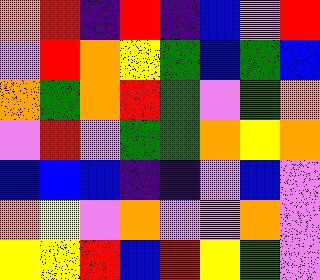[["orange", "red", "indigo", "red", "indigo", "blue", "violet", "red"], ["violet", "red", "orange", "yellow", "green", "blue", "green", "blue"], ["orange", "green", "orange", "red", "green", "violet", "green", "orange"], ["violet", "red", "violet", "green", "green", "orange", "yellow", "orange"], ["blue", "blue", "blue", "indigo", "indigo", "violet", "blue", "violet"], ["orange", "yellow", "violet", "orange", "violet", "violet", "orange", "violet"], ["yellow", "yellow", "red", "blue", "red", "yellow", "green", "violet"]]